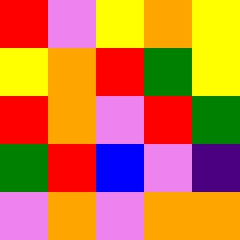[["red", "violet", "yellow", "orange", "yellow"], ["yellow", "orange", "red", "green", "yellow"], ["red", "orange", "violet", "red", "green"], ["green", "red", "blue", "violet", "indigo"], ["violet", "orange", "violet", "orange", "orange"]]